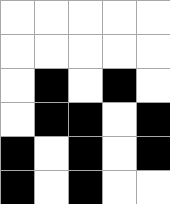[["white", "white", "white", "white", "white"], ["white", "white", "white", "white", "white"], ["white", "black", "white", "black", "white"], ["white", "black", "black", "white", "black"], ["black", "white", "black", "white", "black"], ["black", "white", "black", "white", "white"]]